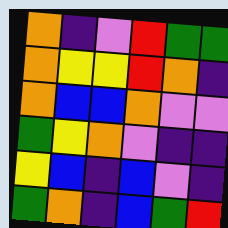[["orange", "indigo", "violet", "red", "green", "green"], ["orange", "yellow", "yellow", "red", "orange", "indigo"], ["orange", "blue", "blue", "orange", "violet", "violet"], ["green", "yellow", "orange", "violet", "indigo", "indigo"], ["yellow", "blue", "indigo", "blue", "violet", "indigo"], ["green", "orange", "indigo", "blue", "green", "red"]]